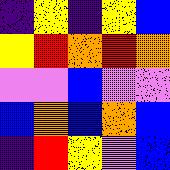[["indigo", "yellow", "indigo", "yellow", "blue"], ["yellow", "red", "orange", "red", "orange"], ["violet", "violet", "blue", "violet", "violet"], ["blue", "orange", "blue", "orange", "blue"], ["indigo", "red", "yellow", "violet", "blue"]]